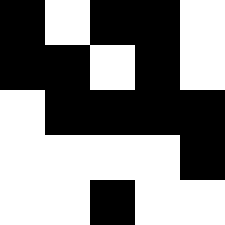[["black", "white", "black", "black", "white"], ["black", "black", "white", "black", "white"], ["white", "black", "black", "black", "black"], ["white", "white", "white", "white", "black"], ["white", "white", "black", "white", "white"]]